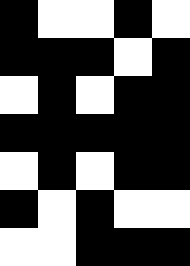[["black", "white", "white", "black", "white"], ["black", "black", "black", "white", "black"], ["white", "black", "white", "black", "black"], ["black", "black", "black", "black", "black"], ["white", "black", "white", "black", "black"], ["black", "white", "black", "white", "white"], ["white", "white", "black", "black", "black"]]